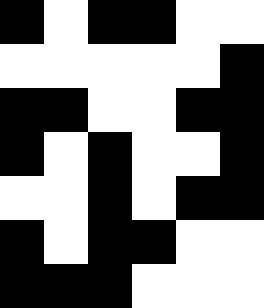[["black", "white", "black", "black", "white", "white"], ["white", "white", "white", "white", "white", "black"], ["black", "black", "white", "white", "black", "black"], ["black", "white", "black", "white", "white", "black"], ["white", "white", "black", "white", "black", "black"], ["black", "white", "black", "black", "white", "white"], ["black", "black", "black", "white", "white", "white"]]